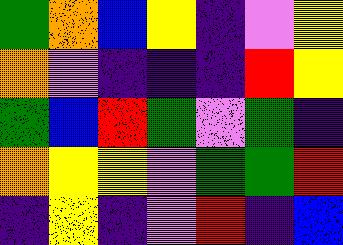[["green", "orange", "blue", "yellow", "indigo", "violet", "yellow"], ["orange", "violet", "indigo", "indigo", "indigo", "red", "yellow"], ["green", "blue", "red", "green", "violet", "green", "indigo"], ["orange", "yellow", "yellow", "violet", "green", "green", "red"], ["indigo", "yellow", "indigo", "violet", "red", "indigo", "blue"]]